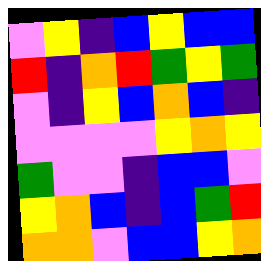[["violet", "yellow", "indigo", "blue", "yellow", "blue", "blue"], ["red", "indigo", "orange", "red", "green", "yellow", "green"], ["violet", "indigo", "yellow", "blue", "orange", "blue", "indigo"], ["violet", "violet", "violet", "violet", "yellow", "orange", "yellow"], ["green", "violet", "violet", "indigo", "blue", "blue", "violet"], ["yellow", "orange", "blue", "indigo", "blue", "green", "red"], ["orange", "orange", "violet", "blue", "blue", "yellow", "orange"]]